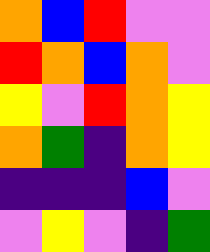[["orange", "blue", "red", "violet", "violet"], ["red", "orange", "blue", "orange", "violet"], ["yellow", "violet", "red", "orange", "yellow"], ["orange", "green", "indigo", "orange", "yellow"], ["indigo", "indigo", "indigo", "blue", "violet"], ["violet", "yellow", "violet", "indigo", "green"]]